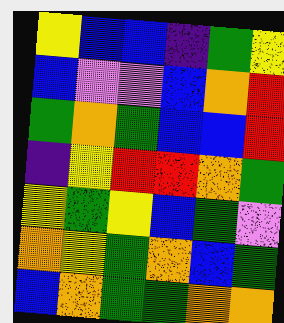[["yellow", "blue", "blue", "indigo", "green", "yellow"], ["blue", "violet", "violet", "blue", "orange", "red"], ["green", "orange", "green", "blue", "blue", "red"], ["indigo", "yellow", "red", "red", "orange", "green"], ["yellow", "green", "yellow", "blue", "green", "violet"], ["orange", "yellow", "green", "orange", "blue", "green"], ["blue", "orange", "green", "green", "orange", "orange"]]